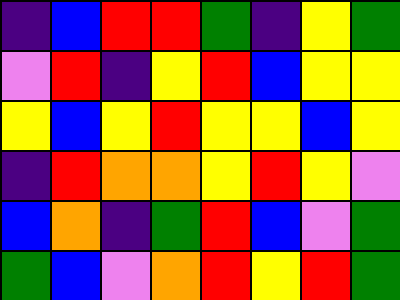[["indigo", "blue", "red", "red", "green", "indigo", "yellow", "green"], ["violet", "red", "indigo", "yellow", "red", "blue", "yellow", "yellow"], ["yellow", "blue", "yellow", "red", "yellow", "yellow", "blue", "yellow"], ["indigo", "red", "orange", "orange", "yellow", "red", "yellow", "violet"], ["blue", "orange", "indigo", "green", "red", "blue", "violet", "green"], ["green", "blue", "violet", "orange", "red", "yellow", "red", "green"]]